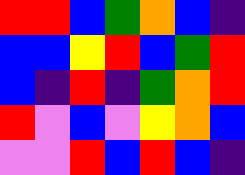[["red", "red", "blue", "green", "orange", "blue", "indigo"], ["blue", "blue", "yellow", "red", "blue", "green", "red"], ["blue", "indigo", "red", "indigo", "green", "orange", "red"], ["red", "violet", "blue", "violet", "yellow", "orange", "blue"], ["violet", "violet", "red", "blue", "red", "blue", "indigo"]]